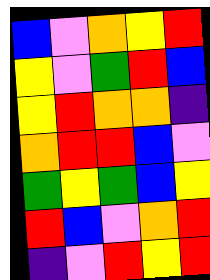[["blue", "violet", "orange", "yellow", "red"], ["yellow", "violet", "green", "red", "blue"], ["yellow", "red", "orange", "orange", "indigo"], ["orange", "red", "red", "blue", "violet"], ["green", "yellow", "green", "blue", "yellow"], ["red", "blue", "violet", "orange", "red"], ["indigo", "violet", "red", "yellow", "red"]]